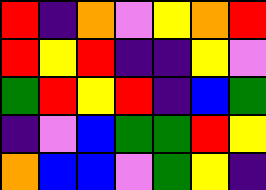[["red", "indigo", "orange", "violet", "yellow", "orange", "red"], ["red", "yellow", "red", "indigo", "indigo", "yellow", "violet"], ["green", "red", "yellow", "red", "indigo", "blue", "green"], ["indigo", "violet", "blue", "green", "green", "red", "yellow"], ["orange", "blue", "blue", "violet", "green", "yellow", "indigo"]]